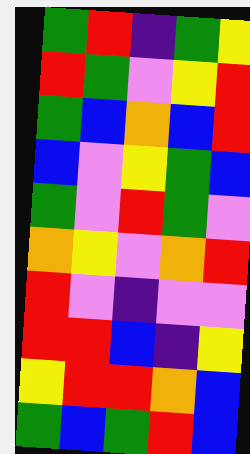[["green", "red", "indigo", "green", "yellow"], ["red", "green", "violet", "yellow", "red"], ["green", "blue", "orange", "blue", "red"], ["blue", "violet", "yellow", "green", "blue"], ["green", "violet", "red", "green", "violet"], ["orange", "yellow", "violet", "orange", "red"], ["red", "violet", "indigo", "violet", "violet"], ["red", "red", "blue", "indigo", "yellow"], ["yellow", "red", "red", "orange", "blue"], ["green", "blue", "green", "red", "blue"]]